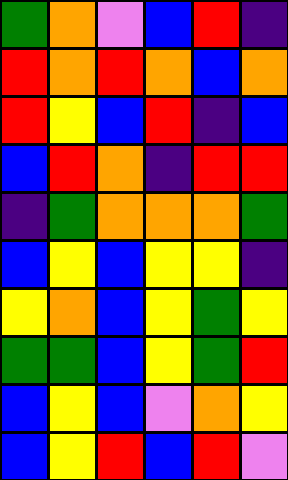[["green", "orange", "violet", "blue", "red", "indigo"], ["red", "orange", "red", "orange", "blue", "orange"], ["red", "yellow", "blue", "red", "indigo", "blue"], ["blue", "red", "orange", "indigo", "red", "red"], ["indigo", "green", "orange", "orange", "orange", "green"], ["blue", "yellow", "blue", "yellow", "yellow", "indigo"], ["yellow", "orange", "blue", "yellow", "green", "yellow"], ["green", "green", "blue", "yellow", "green", "red"], ["blue", "yellow", "blue", "violet", "orange", "yellow"], ["blue", "yellow", "red", "blue", "red", "violet"]]